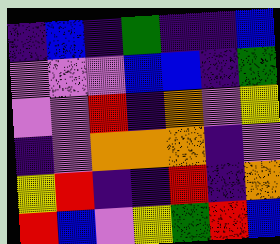[["indigo", "blue", "indigo", "green", "indigo", "indigo", "blue"], ["violet", "violet", "violet", "blue", "blue", "indigo", "green"], ["violet", "violet", "red", "indigo", "orange", "violet", "yellow"], ["indigo", "violet", "orange", "orange", "orange", "indigo", "violet"], ["yellow", "red", "indigo", "indigo", "red", "indigo", "orange"], ["red", "blue", "violet", "yellow", "green", "red", "blue"]]